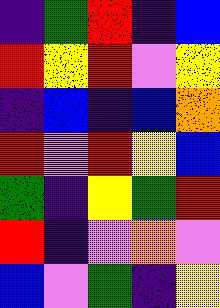[["indigo", "green", "red", "indigo", "blue"], ["red", "yellow", "red", "violet", "yellow"], ["indigo", "blue", "indigo", "blue", "orange"], ["red", "violet", "red", "yellow", "blue"], ["green", "indigo", "yellow", "green", "red"], ["red", "indigo", "violet", "orange", "violet"], ["blue", "violet", "green", "indigo", "yellow"]]